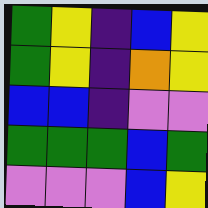[["green", "yellow", "indigo", "blue", "yellow"], ["green", "yellow", "indigo", "orange", "yellow"], ["blue", "blue", "indigo", "violet", "violet"], ["green", "green", "green", "blue", "green"], ["violet", "violet", "violet", "blue", "yellow"]]